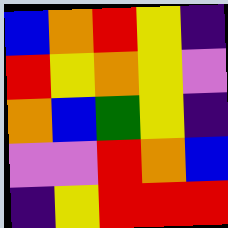[["blue", "orange", "red", "yellow", "indigo"], ["red", "yellow", "orange", "yellow", "violet"], ["orange", "blue", "green", "yellow", "indigo"], ["violet", "violet", "red", "orange", "blue"], ["indigo", "yellow", "red", "red", "red"]]